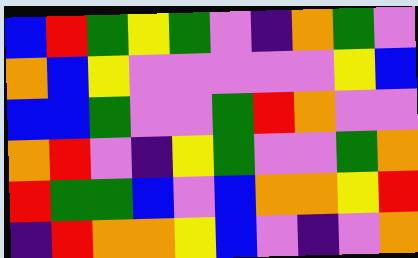[["blue", "red", "green", "yellow", "green", "violet", "indigo", "orange", "green", "violet"], ["orange", "blue", "yellow", "violet", "violet", "violet", "violet", "violet", "yellow", "blue"], ["blue", "blue", "green", "violet", "violet", "green", "red", "orange", "violet", "violet"], ["orange", "red", "violet", "indigo", "yellow", "green", "violet", "violet", "green", "orange"], ["red", "green", "green", "blue", "violet", "blue", "orange", "orange", "yellow", "red"], ["indigo", "red", "orange", "orange", "yellow", "blue", "violet", "indigo", "violet", "orange"]]